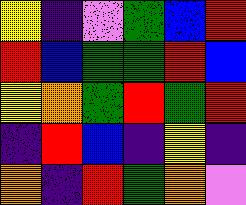[["yellow", "indigo", "violet", "green", "blue", "red"], ["red", "blue", "green", "green", "red", "blue"], ["yellow", "orange", "green", "red", "green", "red"], ["indigo", "red", "blue", "indigo", "yellow", "indigo"], ["orange", "indigo", "red", "green", "orange", "violet"]]